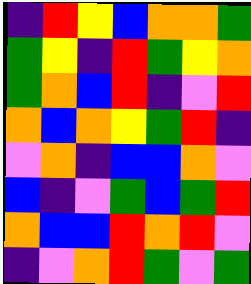[["indigo", "red", "yellow", "blue", "orange", "orange", "green"], ["green", "yellow", "indigo", "red", "green", "yellow", "orange"], ["green", "orange", "blue", "red", "indigo", "violet", "red"], ["orange", "blue", "orange", "yellow", "green", "red", "indigo"], ["violet", "orange", "indigo", "blue", "blue", "orange", "violet"], ["blue", "indigo", "violet", "green", "blue", "green", "red"], ["orange", "blue", "blue", "red", "orange", "red", "violet"], ["indigo", "violet", "orange", "red", "green", "violet", "green"]]